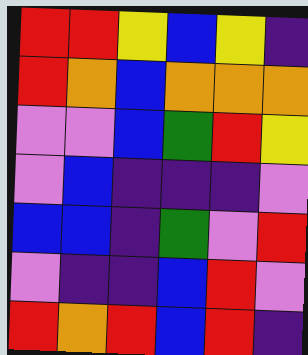[["red", "red", "yellow", "blue", "yellow", "indigo"], ["red", "orange", "blue", "orange", "orange", "orange"], ["violet", "violet", "blue", "green", "red", "yellow"], ["violet", "blue", "indigo", "indigo", "indigo", "violet"], ["blue", "blue", "indigo", "green", "violet", "red"], ["violet", "indigo", "indigo", "blue", "red", "violet"], ["red", "orange", "red", "blue", "red", "indigo"]]